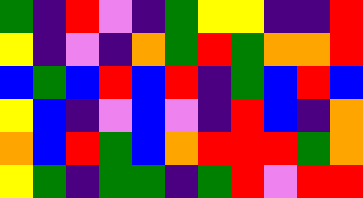[["green", "indigo", "red", "violet", "indigo", "green", "yellow", "yellow", "indigo", "indigo", "red"], ["yellow", "indigo", "violet", "indigo", "orange", "green", "red", "green", "orange", "orange", "red"], ["blue", "green", "blue", "red", "blue", "red", "indigo", "green", "blue", "red", "blue"], ["yellow", "blue", "indigo", "violet", "blue", "violet", "indigo", "red", "blue", "indigo", "orange"], ["orange", "blue", "red", "green", "blue", "orange", "red", "red", "red", "green", "orange"], ["yellow", "green", "indigo", "green", "green", "indigo", "green", "red", "violet", "red", "red"]]